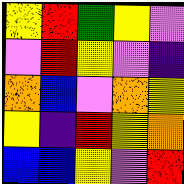[["yellow", "red", "green", "yellow", "violet"], ["violet", "red", "yellow", "violet", "indigo"], ["orange", "blue", "violet", "orange", "yellow"], ["yellow", "indigo", "red", "yellow", "orange"], ["blue", "blue", "yellow", "violet", "red"]]